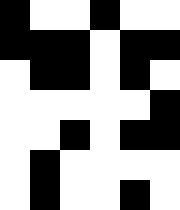[["black", "white", "white", "black", "white", "white"], ["black", "black", "black", "white", "black", "black"], ["white", "black", "black", "white", "black", "white"], ["white", "white", "white", "white", "white", "black"], ["white", "white", "black", "white", "black", "black"], ["white", "black", "white", "white", "white", "white"], ["white", "black", "white", "white", "black", "white"]]